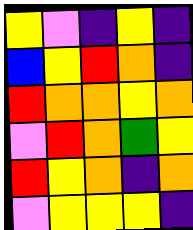[["yellow", "violet", "indigo", "yellow", "indigo"], ["blue", "yellow", "red", "orange", "indigo"], ["red", "orange", "orange", "yellow", "orange"], ["violet", "red", "orange", "green", "yellow"], ["red", "yellow", "orange", "indigo", "orange"], ["violet", "yellow", "yellow", "yellow", "indigo"]]